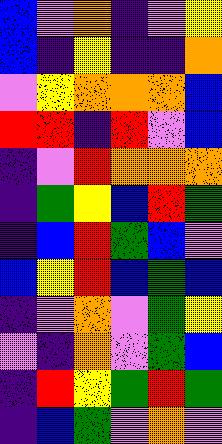[["blue", "violet", "orange", "indigo", "violet", "yellow"], ["blue", "indigo", "yellow", "indigo", "indigo", "orange"], ["violet", "yellow", "orange", "orange", "orange", "blue"], ["red", "red", "indigo", "red", "violet", "blue"], ["indigo", "violet", "red", "orange", "orange", "orange"], ["indigo", "green", "yellow", "blue", "red", "green"], ["indigo", "blue", "red", "green", "blue", "violet"], ["blue", "yellow", "red", "blue", "green", "blue"], ["indigo", "violet", "orange", "violet", "green", "yellow"], ["violet", "indigo", "orange", "violet", "green", "blue"], ["indigo", "red", "yellow", "green", "red", "green"], ["indigo", "blue", "green", "violet", "orange", "violet"]]